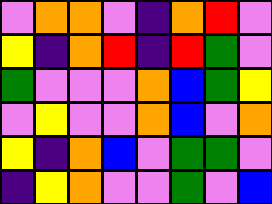[["violet", "orange", "orange", "violet", "indigo", "orange", "red", "violet"], ["yellow", "indigo", "orange", "red", "indigo", "red", "green", "violet"], ["green", "violet", "violet", "violet", "orange", "blue", "green", "yellow"], ["violet", "yellow", "violet", "violet", "orange", "blue", "violet", "orange"], ["yellow", "indigo", "orange", "blue", "violet", "green", "green", "violet"], ["indigo", "yellow", "orange", "violet", "violet", "green", "violet", "blue"]]